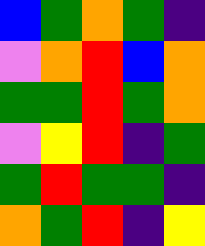[["blue", "green", "orange", "green", "indigo"], ["violet", "orange", "red", "blue", "orange"], ["green", "green", "red", "green", "orange"], ["violet", "yellow", "red", "indigo", "green"], ["green", "red", "green", "green", "indigo"], ["orange", "green", "red", "indigo", "yellow"]]